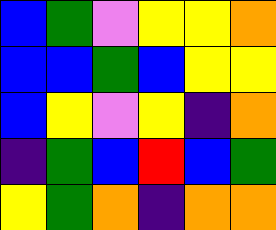[["blue", "green", "violet", "yellow", "yellow", "orange"], ["blue", "blue", "green", "blue", "yellow", "yellow"], ["blue", "yellow", "violet", "yellow", "indigo", "orange"], ["indigo", "green", "blue", "red", "blue", "green"], ["yellow", "green", "orange", "indigo", "orange", "orange"]]